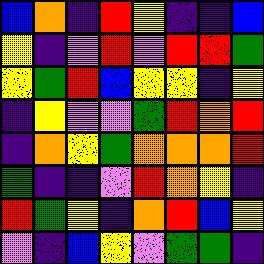[["blue", "orange", "indigo", "red", "yellow", "indigo", "indigo", "blue"], ["yellow", "indigo", "violet", "red", "violet", "red", "red", "green"], ["yellow", "green", "red", "blue", "yellow", "yellow", "indigo", "yellow"], ["indigo", "yellow", "violet", "violet", "green", "red", "orange", "red"], ["indigo", "orange", "yellow", "green", "orange", "orange", "orange", "red"], ["green", "indigo", "indigo", "violet", "red", "orange", "yellow", "indigo"], ["red", "green", "yellow", "indigo", "orange", "red", "blue", "yellow"], ["violet", "indigo", "blue", "yellow", "violet", "green", "green", "indigo"]]